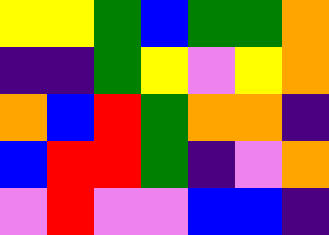[["yellow", "yellow", "green", "blue", "green", "green", "orange"], ["indigo", "indigo", "green", "yellow", "violet", "yellow", "orange"], ["orange", "blue", "red", "green", "orange", "orange", "indigo"], ["blue", "red", "red", "green", "indigo", "violet", "orange"], ["violet", "red", "violet", "violet", "blue", "blue", "indigo"]]